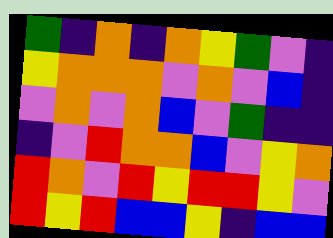[["green", "indigo", "orange", "indigo", "orange", "yellow", "green", "violet", "indigo"], ["yellow", "orange", "orange", "orange", "violet", "orange", "violet", "blue", "indigo"], ["violet", "orange", "violet", "orange", "blue", "violet", "green", "indigo", "indigo"], ["indigo", "violet", "red", "orange", "orange", "blue", "violet", "yellow", "orange"], ["red", "orange", "violet", "red", "yellow", "red", "red", "yellow", "violet"], ["red", "yellow", "red", "blue", "blue", "yellow", "indigo", "blue", "blue"]]